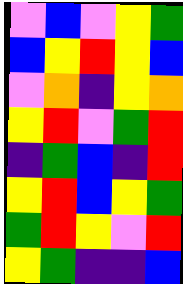[["violet", "blue", "violet", "yellow", "green"], ["blue", "yellow", "red", "yellow", "blue"], ["violet", "orange", "indigo", "yellow", "orange"], ["yellow", "red", "violet", "green", "red"], ["indigo", "green", "blue", "indigo", "red"], ["yellow", "red", "blue", "yellow", "green"], ["green", "red", "yellow", "violet", "red"], ["yellow", "green", "indigo", "indigo", "blue"]]